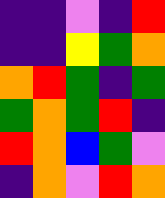[["indigo", "indigo", "violet", "indigo", "red"], ["indigo", "indigo", "yellow", "green", "orange"], ["orange", "red", "green", "indigo", "green"], ["green", "orange", "green", "red", "indigo"], ["red", "orange", "blue", "green", "violet"], ["indigo", "orange", "violet", "red", "orange"]]